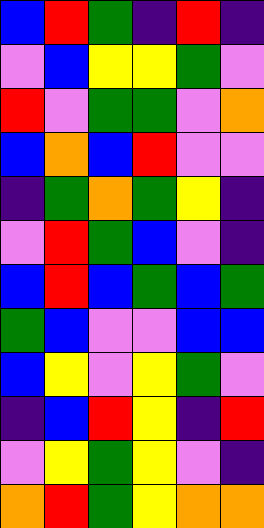[["blue", "red", "green", "indigo", "red", "indigo"], ["violet", "blue", "yellow", "yellow", "green", "violet"], ["red", "violet", "green", "green", "violet", "orange"], ["blue", "orange", "blue", "red", "violet", "violet"], ["indigo", "green", "orange", "green", "yellow", "indigo"], ["violet", "red", "green", "blue", "violet", "indigo"], ["blue", "red", "blue", "green", "blue", "green"], ["green", "blue", "violet", "violet", "blue", "blue"], ["blue", "yellow", "violet", "yellow", "green", "violet"], ["indigo", "blue", "red", "yellow", "indigo", "red"], ["violet", "yellow", "green", "yellow", "violet", "indigo"], ["orange", "red", "green", "yellow", "orange", "orange"]]